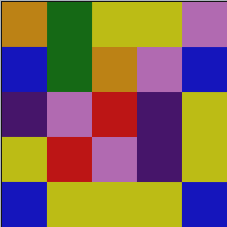[["orange", "green", "yellow", "yellow", "violet"], ["blue", "green", "orange", "violet", "blue"], ["indigo", "violet", "red", "indigo", "yellow"], ["yellow", "red", "violet", "indigo", "yellow"], ["blue", "yellow", "yellow", "yellow", "blue"]]